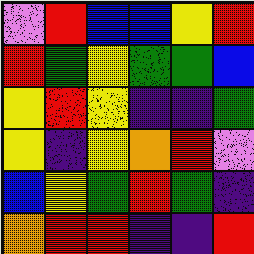[["violet", "red", "blue", "blue", "yellow", "red"], ["red", "green", "yellow", "green", "green", "blue"], ["yellow", "red", "yellow", "indigo", "indigo", "green"], ["yellow", "indigo", "yellow", "orange", "red", "violet"], ["blue", "yellow", "green", "red", "green", "indigo"], ["orange", "red", "red", "indigo", "indigo", "red"]]